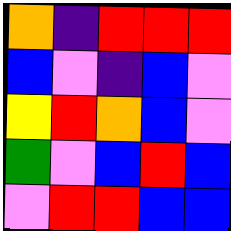[["orange", "indigo", "red", "red", "red"], ["blue", "violet", "indigo", "blue", "violet"], ["yellow", "red", "orange", "blue", "violet"], ["green", "violet", "blue", "red", "blue"], ["violet", "red", "red", "blue", "blue"]]